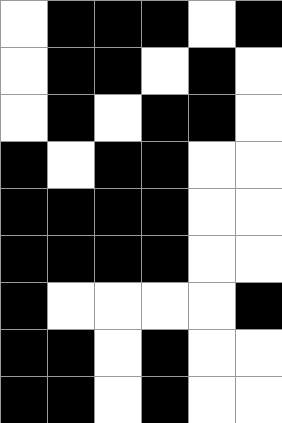[["white", "black", "black", "black", "white", "black"], ["white", "black", "black", "white", "black", "white"], ["white", "black", "white", "black", "black", "white"], ["black", "white", "black", "black", "white", "white"], ["black", "black", "black", "black", "white", "white"], ["black", "black", "black", "black", "white", "white"], ["black", "white", "white", "white", "white", "black"], ["black", "black", "white", "black", "white", "white"], ["black", "black", "white", "black", "white", "white"]]